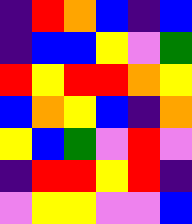[["indigo", "red", "orange", "blue", "indigo", "blue"], ["indigo", "blue", "blue", "yellow", "violet", "green"], ["red", "yellow", "red", "red", "orange", "yellow"], ["blue", "orange", "yellow", "blue", "indigo", "orange"], ["yellow", "blue", "green", "violet", "red", "violet"], ["indigo", "red", "red", "yellow", "red", "indigo"], ["violet", "yellow", "yellow", "violet", "violet", "blue"]]